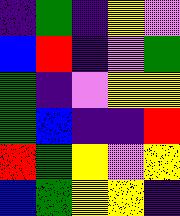[["indigo", "green", "indigo", "yellow", "violet"], ["blue", "red", "indigo", "violet", "green"], ["green", "indigo", "violet", "yellow", "yellow"], ["green", "blue", "indigo", "indigo", "red"], ["red", "green", "yellow", "violet", "yellow"], ["blue", "green", "yellow", "yellow", "indigo"]]